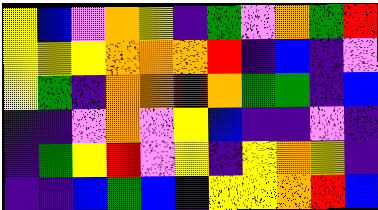[["yellow", "blue", "violet", "orange", "yellow", "indigo", "green", "violet", "orange", "green", "red"], ["yellow", "yellow", "yellow", "orange", "orange", "orange", "red", "indigo", "blue", "indigo", "violet"], ["yellow", "green", "indigo", "orange", "orange", "red", "orange", "green", "green", "indigo", "blue"], ["indigo", "indigo", "violet", "orange", "violet", "yellow", "blue", "indigo", "indigo", "violet", "indigo"], ["indigo", "green", "yellow", "red", "violet", "yellow", "indigo", "yellow", "orange", "yellow", "indigo"], ["indigo", "indigo", "blue", "green", "blue", "indigo", "yellow", "yellow", "orange", "red", "blue"]]